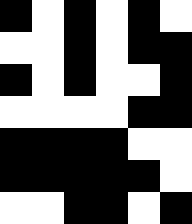[["black", "white", "black", "white", "black", "white"], ["white", "white", "black", "white", "black", "black"], ["black", "white", "black", "white", "white", "black"], ["white", "white", "white", "white", "black", "black"], ["black", "black", "black", "black", "white", "white"], ["black", "black", "black", "black", "black", "white"], ["white", "white", "black", "black", "white", "black"]]